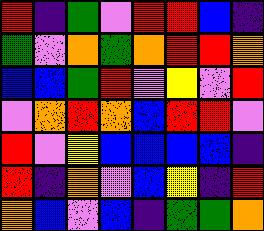[["red", "indigo", "green", "violet", "red", "red", "blue", "indigo"], ["green", "violet", "orange", "green", "orange", "red", "red", "orange"], ["blue", "blue", "green", "red", "violet", "yellow", "violet", "red"], ["violet", "orange", "red", "orange", "blue", "red", "red", "violet"], ["red", "violet", "yellow", "blue", "blue", "blue", "blue", "indigo"], ["red", "indigo", "orange", "violet", "blue", "yellow", "indigo", "red"], ["orange", "blue", "violet", "blue", "indigo", "green", "green", "orange"]]